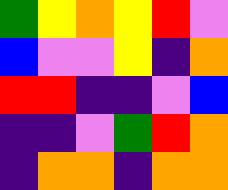[["green", "yellow", "orange", "yellow", "red", "violet"], ["blue", "violet", "violet", "yellow", "indigo", "orange"], ["red", "red", "indigo", "indigo", "violet", "blue"], ["indigo", "indigo", "violet", "green", "red", "orange"], ["indigo", "orange", "orange", "indigo", "orange", "orange"]]